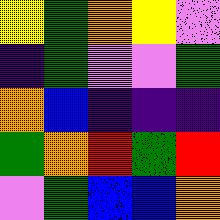[["yellow", "green", "orange", "yellow", "violet"], ["indigo", "green", "violet", "violet", "green"], ["orange", "blue", "indigo", "indigo", "indigo"], ["green", "orange", "red", "green", "red"], ["violet", "green", "blue", "blue", "orange"]]